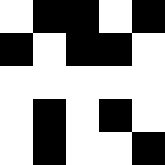[["white", "black", "black", "white", "black"], ["black", "white", "black", "black", "white"], ["white", "white", "white", "white", "white"], ["white", "black", "white", "black", "white"], ["white", "black", "white", "white", "black"]]